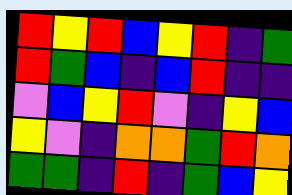[["red", "yellow", "red", "blue", "yellow", "red", "indigo", "green"], ["red", "green", "blue", "indigo", "blue", "red", "indigo", "indigo"], ["violet", "blue", "yellow", "red", "violet", "indigo", "yellow", "blue"], ["yellow", "violet", "indigo", "orange", "orange", "green", "red", "orange"], ["green", "green", "indigo", "red", "indigo", "green", "blue", "yellow"]]